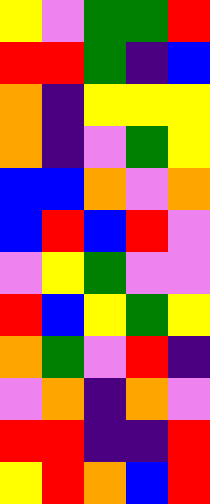[["yellow", "violet", "green", "green", "red"], ["red", "red", "green", "indigo", "blue"], ["orange", "indigo", "yellow", "yellow", "yellow"], ["orange", "indigo", "violet", "green", "yellow"], ["blue", "blue", "orange", "violet", "orange"], ["blue", "red", "blue", "red", "violet"], ["violet", "yellow", "green", "violet", "violet"], ["red", "blue", "yellow", "green", "yellow"], ["orange", "green", "violet", "red", "indigo"], ["violet", "orange", "indigo", "orange", "violet"], ["red", "red", "indigo", "indigo", "red"], ["yellow", "red", "orange", "blue", "red"]]